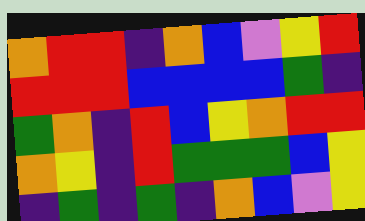[["orange", "red", "red", "indigo", "orange", "blue", "violet", "yellow", "red"], ["red", "red", "red", "blue", "blue", "blue", "blue", "green", "indigo"], ["green", "orange", "indigo", "red", "blue", "yellow", "orange", "red", "red"], ["orange", "yellow", "indigo", "red", "green", "green", "green", "blue", "yellow"], ["indigo", "green", "indigo", "green", "indigo", "orange", "blue", "violet", "yellow"]]